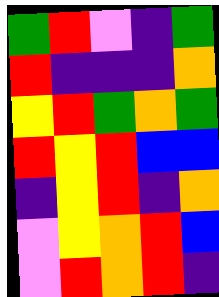[["green", "red", "violet", "indigo", "green"], ["red", "indigo", "indigo", "indigo", "orange"], ["yellow", "red", "green", "orange", "green"], ["red", "yellow", "red", "blue", "blue"], ["indigo", "yellow", "red", "indigo", "orange"], ["violet", "yellow", "orange", "red", "blue"], ["violet", "red", "orange", "red", "indigo"]]